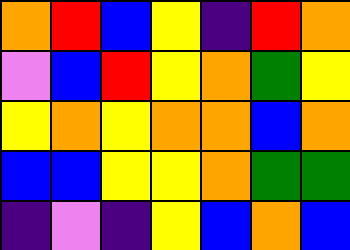[["orange", "red", "blue", "yellow", "indigo", "red", "orange"], ["violet", "blue", "red", "yellow", "orange", "green", "yellow"], ["yellow", "orange", "yellow", "orange", "orange", "blue", "orange"], ["blue", "blue", "yellow", "yellow", "orange", "green", "green"], ["indigo", "violet", "indigo", "yellow", "blue", "orange", "blue"]]